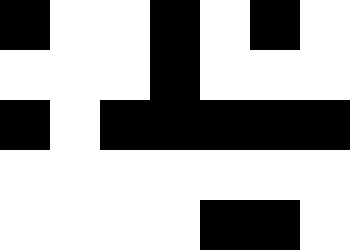[["black", "white", "white", "black", "white", "black", "white"], ["white", "white", "white", "black", "white", "white", "white"], ["black", "white", "black", "black", "black", "black", "black"], ["white", "white", "white", "white", "white", "white", "white"], ["white", "white", "white", "white", "black", "black", "white"]]